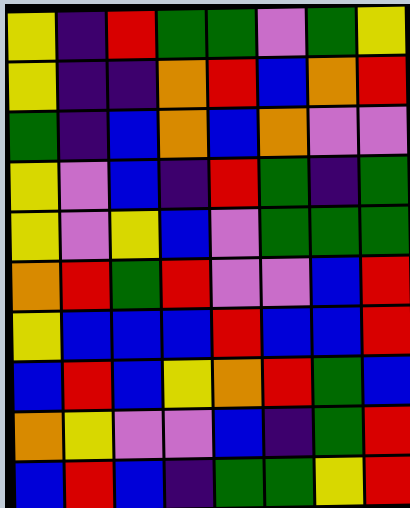[["yellow", "indigo", "red", "green", "green", "violet", "green", "yellow"], ["yellow", "indigo", "indigo", "orange", "red", "blue", "orange", "red"], ["green", "indigo", "blue", "orange", "blue", "orange", "violet", "violet"], ["yellow", "violet", "blue", "indigo", "red", "green", "indigo", "green"], ["yellow", "violet", "yellow", "blue", "violet", "green", "green", "green"], ["orange", "red", "green", "red", "violet", "violet", "blue", "red"], ["yellow", "blue", "blue", "blue", "red", "blue", "blue", "red"], ["blue", "red", "blue", "yellow", "orange", "red", "green", "blue"], ["orange", "yellow", "violet", "violet", "blue", "indigo", "green", "red"], ["blue", "red", "blue", "indigo", "green", "green", "yellow", "red"]]